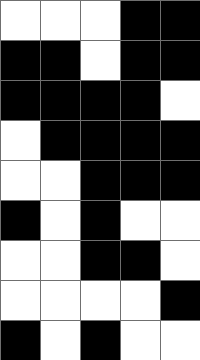[["white", "white", "white", "black", "black"], ["black", "black", "white", "black", "black"], ["black", "black", "black", "black", "white"], ["white", "black", "black", "black", "black"], ["white", "white", "black", "black", "black"], ["black", "white", "black", "white", "white"], ["white", "white", "black", "black", "white"], ["white", "white", "white", "white", "black"], ["black", "white", "black", "white", "white"]]